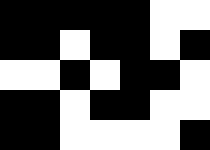[["black", "black", "black", "black", "black", "white", "white"], ["black", "black", "white", "black", "black", "white", "black"], ["white", "white", "black", "white", "black", "black", "white"], ["black", "black", "white", "black", "black", "white", "white"], ["black", "black", "white", "white", "white", "white", "black"]]